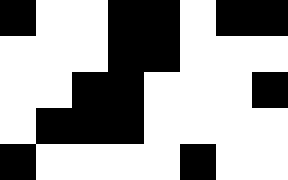[["black", "white", "white", "black", "black", "white", "black", "black"], ["white", "white", "white", "black", "black", "white", "white", "white"], ["white", "white", "black", "black", "white", "white", "white", "black"], ["white", "black", "black", "black", "white", "white", "white", "white"], ["black", "white", "white", "white", "white", "black", "white", "white"]]